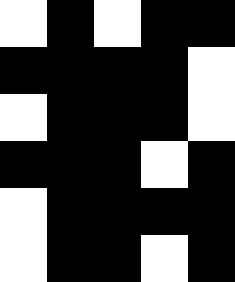[["white", "black", "white", "black", "black"], ["black", "black", "black", "black", "white"], ["white", "black", "black", "black", "white"], ["black", "black", "black", "white", "black"], ["white", "black", "black", "black", "black"], ["white", "black", "black", "white", "black"]]